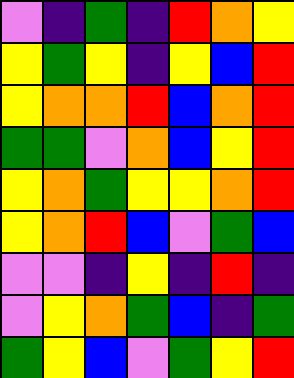[["violet", "indigo", "green", "indigo", "red", "orange", "yellow"], ["yellow", "green", "yellow", "indigo", "yellow", "blue", "red"], ["yellow", "orange", "orange", "red", "blue", "orange", "red"], ["green", "green", "violet", "orange", "blue", "yellow", "red"], ["yellow", "orange", "green", "yellow", "yellow", "orange", "red"], ["yellow", "orange", "red", "blue", "violet", "green", "blue"], ["violet", "violet", "indigo", "yellow", "indigo", "red", "indigo"], ["violet", "yellow", "orange", "green", "blue", "indigo", "green"], ["green", "yellow", "blue", "violet", "green", "yellow", "red"]]